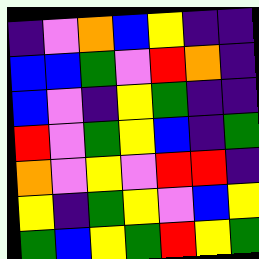[["indigo", "violet", "orange", "blue", "yellow", "indigo", "indigo"], ["blue", "blue", "green", "violet", "red", "orange", "indigo"], ["blue", "violet", "indigo", "yellow", "green", "indigo", "indigo"], ["red", "violet", "green", "yellow", "blue", "indigo", "green"], ["orange", "violet", "yellow", "violet", "red", "red", "indigo"], ["yellow", "indigo", "green", "yellow", "violet", "blue", "yellow"], ["green", "blue", "yellow", "green", "red", "yellow", "green"]]